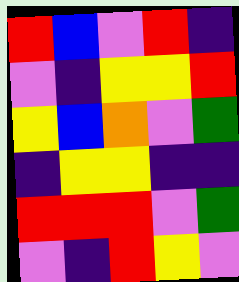[["red", "blue", "violet", "red", "indigo"], ["violet", "indigo", "yellow", "yellow", "red"], ["yellow", "blue", "orange", "violet", "green"], ["indigo", "yellow", "yellow", "indigo", "indigo"], ["red", "red", "red", "violet", "green"], ["violet", "indigo", "red", "yellow", "violet"]]